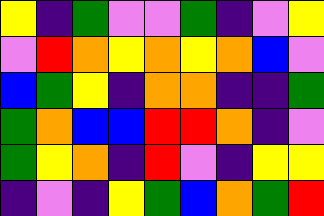[["yellow", "indigo", "green", "violet", "violet", "green", "indigo", "violet", "yellow"], ["violet", "red", "orange", "yellow", "orange", "yellow", "orange", "blue", "violet"], ["blue", "green", "yellow", "indigo", "orange", "orange", "indigo", "indigo", "green"], ["green", "orange", "blue", "blue", "red", "red", "orange", "indigo", "violet"], ["green", "yellow", "orange", "indigo", "red", "violet", "indigo", "yellow", "yellow"], ["indigo", "violet", "indigo", "yellow", "green", "blue", "orange", "green", "red"]]